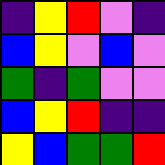[["indigo", "yellow", "red", "violet", "indigo"], ["blue", "yellow", "violet", "blue", "violet"], ["green", "indigo", "green", "violet", "violet"], ["blue", "yellow", "red", "indigo", "indigo"], ["yellow", "blue", "green", "green", "red"]]